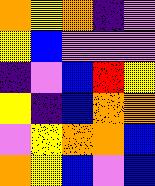[["orange", "yellow", "orange", "indigo", "violet"], ["yellow", "blue", "violet", "violet", "violet"], ["indigo", "violet", "blue", "red", "yellow"], ["yellow", "indigo", "blue", "orange", "orange"], ["violet", "yellow", "orange", "orange", "blue"], ["orange", "yellow", "blue", "violet", "blue"]]